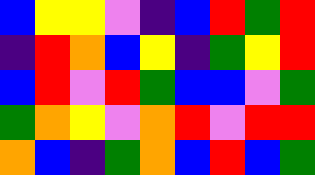[["blue", "yellow", "yellow", "violet", "indigo", "blue", "red", "green", "red"], ["indigo", "red", "orange", "blue", "yellow", "indigo", "green", "yellow", "red"], ["blue", "red", "violet", "red", "green", "blue", "blue", "violet", "green"], ["green", "orange", "yellow", "violet", "orange", "red", "violet", "red", "red"], ["orange", "blue", "indigo", "green", "orange", "blue", "red", "blue", "green"]]